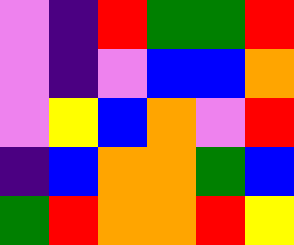[["violet", "indigo", "red", "green", "green", "red"], ["violet", "indigo", "violet", "blue", "blue", "orange"], ["violet", "yellow", "blue", "orange", "violet", "red"], ["indigo", "blue", "orange", "orange", "green", "blue"], ["green", "red", "orange", "orange", "red", "yellow"]]